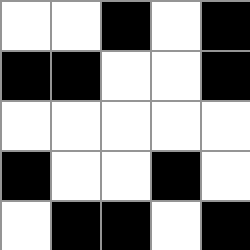[["white", "white", "black", "white", "black"], ["black", "black", "white", "white", "black"], ["white", "white", "white", "white", "white"], ["black", "white", "white", "black", "white"], ["white", "black", "black", "white", "black"]]